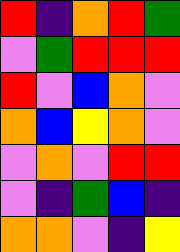[["red", "indigo", "orange", "red", "green"], ["violet", "green", "red", "red", "red"], ["red", "violet", "blue", "orange", "violet"], ["orange", "blue", "yellow", "orange", "violet"], ["violet", "orange", "violet", "red", "red"], ["violet", "indigo", "green", "blue", "indigo"], ["orange", "orange", "violet", "indigo", "yellow"]]